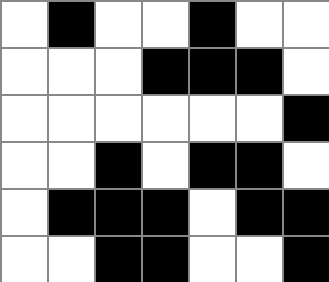[["white", "black", "white", "white", "black", "white", "white"], ["white", "white", "white", "black", "black", "black", "white"], ["white", "white", "white", "white", "white", "white", "black"], ["white", "white", "black", "white", "black", "black", "white"], ["white", "black", "black", "black", "white", "black", "black"], ["white", "white", "black", "black", "white", "white", "black"]]